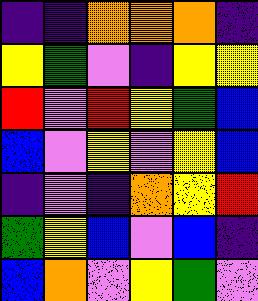[["indigo", "indigo", "orange", "orange", "orange", "indigo"], ["yellow", "green", "violet", "indigo", "yellow", "yellow"], ["red", "violet", "red", "yellow", "green", "blue"], ["blue", "violet", "yellow", "violet", "yellow", "blue"], ["indigo", "violet", "indigo", "orange", "yellow", "red"], ["green", "yellow", "blue", "violet", "blue", "indigo"], ["blue", "orange", "violet", "yellow", "green", "violet"]]